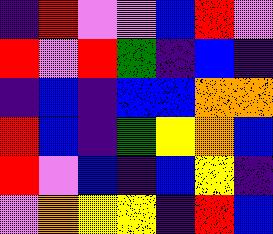[["indigo", "red", "violet", "violet", "blue", "red", "violet"], ["red", "violet", "red", "green", "indigo", "blue", "indigo"], ["indigo", "blue", "indigo", "blue", "blue", "orange", "orange"], ["red", "blue", "indigo", "green", "yellow", "orange", "blue"], ["red", "violet", "blue", "indigo", "blue", "yellow", "indigo"], ["violet", "orange", "yellow", "yellow", "indigo", "red", "blue"]]